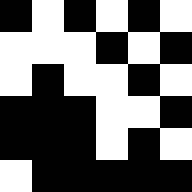[["black", "white", "black", "white", "black", "white"], ["white", "white", "white", "black", "white", "black"], ["white", "black", "white", "white", "black", "white"], ["black", "black", "black", "white", "white", "black"], ["black", "black", "black", "white", "black", "white"], ["white", "black", "black", "black", "black", "black"]]